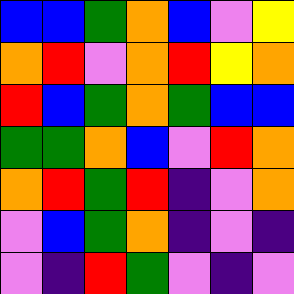[["blue", "blue", "green", "orange", "blue", "violet", "yellow"], ["orange", "red", "violet", "orange", "red", "yellow", "orange"], ["red", "blue", "green", "orange", "green", "blue", "blue"], ["green", "green", "orange", "blue", "violet", "red", "orange"], ["orange", "red", "green", "red", "indigo", "violet", "orange"], ["violet", "blue", "green", "orange", "indigo", "violet", "indigo"], ["violet", "indigo", "red", "green", "violet", "indigo", "violet"]]